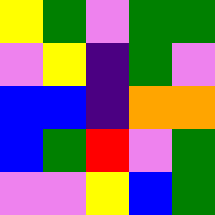[["yellow", "green", "violet", "green", "green"], ["violet", "yellow", "indigo", "green", "violet"], ["blue", "blue", "indigo", "orange", "orange"], ["blue", "green", "red", "violet", "green"], ["violet", "violet", "yellow", "blue", "green"]]